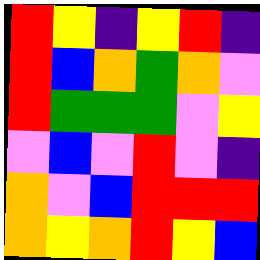[["red", "yellow", "indigo", "yellow", "red", "indigo"], ["red", "blue", "orange", "green", "orange", "violet"], ["red", "green", "green", "green", "violet", "yellow"], ["violet", "blue", "violet", "red", "violet", "indigo"], ["orange", "violet", "blue", "red", "red", "red"], ["orange", "yellow", "orange", "red", "yellow", "blue"]]